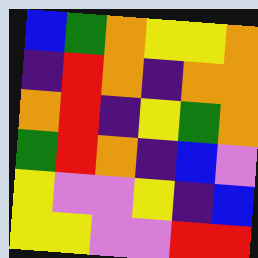[["blue", "green", "orange", "yellow", "yellow", "orange"], ["indigo", "red", "orange", "indigo", "orange", "orange"], ["orange", "red", "indigo", "yellow", "green", "orange"], ["green", "red", "orange", "indigo", "blue", "violet"], ["yellow", "violet", "violet", "yellow", "indigo", "blue"], ["yellow", "yellow", "violet", "violet", "red", "red"]]